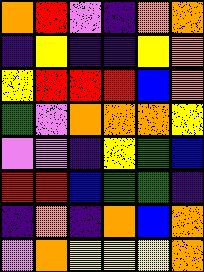[["orange", "red", "violet", "indigo", "orange", "orange"], ["indigo", "yellow", "indigo", "indigo", "yellow", "orange"], ["yellow", "red", "red", "red", "blue", "orange"], ["green", "violet", "orange", "orange", "orange", "yellow"], ["violet", "violet", "indigo", "yellow", "green", "blue"], ["red", "red", "blue", "green", "green", "indigo"], ["indigo", "orange", "indigo", "orange", "blue", "orange"], ["violet", "orange", "yellow", "yellow", "yellow", "orange"]]